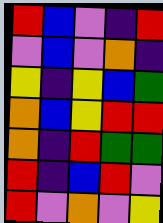[["red", "blue", "violet", "indigo", "red"], ["violet", "blue", "violet", "orange", "indigo"], ["yellow", "indigo", "yellow", "blue", "green"], ["orange", "blue", "yellow", "red", "red"], ["orange", "indigo", "red", "green", "green"], ["red", "indigo", "blue", "red", "violet"], ["red", "violet", "orange", "violet", "yellow"]]